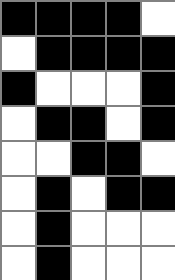[["black", "black", "black", "black", "white"], ["white", "black", "black", "black", "black"], ["black", "white", "white", "white", "black"], ["white", "black", "black", "white", "black"], ["white", "white", "black", "black", "white"], ["white", "black", "white", "black", "black"], ["white", "black", "white", "white", "white"], ["white", "black", "white", "white", "white"]]